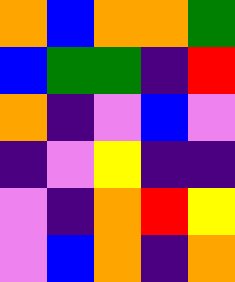[["orange", "blue", "orange", "orange", "green"], ["blue", "green", "green", "indigo", "red"], ["orange", "indigo", "violet", "blue", "violet"], ["indigo", "violet", "yellow", "indigo", "indigo"], ["violet", "indigo", "orange", "red", "yellow"], ["violet", "blue", "orange", "indigo", "orange"]]